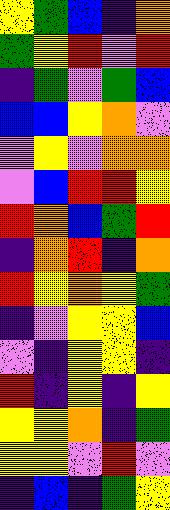[["yellow", "green", "blue", "indigo", "orange"], ["green", "yellow", "red", "violet", "red"], ["indigo", "green", "violet", "green", "blue"], ["blue", "blue", "yellow", "orange", "violet"], ["violet", "yellow", "violet", "orange", "orange"], ["violet", "blue", "red", "red", "yellow"], ["red", "orange", "blue", "green", "red"], ["indigo", "orange", "red", "indigo", "orange"], ["red", "yellow", "orange", "yellow", "green"], ["indigo", "violet", "yellow", "yellow", "blue"], ["violet", "indigo", "yellow", "yellow", "indigo"], ["red", "indigo", "yellow", "indigo", "yellow"], ["yellow", "yellow", "orange", "indigo", "green"], ["yellow", "yellow", "violet", "red", "violet"], ["indigo", "blue", "indigo", "green", "yellow"]]